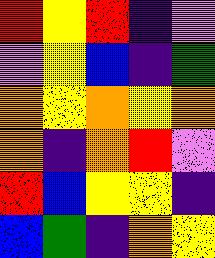[["red", "yellow", "red", "indigo", "violet"], ["violet", "yellow", "blue", "indigo", "green"], ["orange", "yellow", "orange", "yellow", "orange"], ["orange", "indigo", "orange", "red", "violet"], ["red", "blue", "yellow", "yellow", "indigo"], ["blue", "green", "indigo", "orange", "yellow"]]